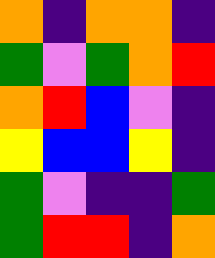[["orange", "indigo", "orange", "orange", "indigo"], ["green", "violet", "green", "orange", "red"], ["orange", "red", "blue", "violet", "indigo"], ["yellow", "blue", "blue", "yellow", "indigo"], ["green", "violet", "indigo", "indigo", "green"], ["green", "red", "red", "indigo", "orange"]]